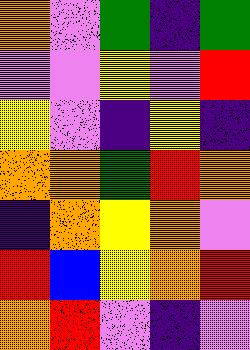[["orange", "violet", "green", "indigo", "green"], ["violet", "violet", "yellow", "violet", "red"], ["yellow", "violet", "indigo", "yellow", "indigo"], ["orange", "orange", "green", "red", "orange"], ["indigo", "orange", "yellow", "orange", "violet"], ["red", "blue", "yellow", "orange", "red"], ["orange", "red", "violet", "indigo", "violet"]]